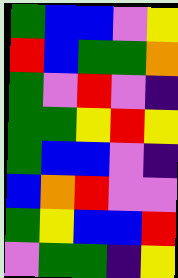[["green", "blue", "blue", "violet", "yellow"], ["red", "blue", "green", "green", "orange"], ["green", "violet", "red", "violet", "indigo"], ["green", "green", "yellow", "red", "yellow"], ["green", "blue", "blue", "violet", "indigo"], ["blue", "orange", "red", "violet", "violet"], ["green", "yellow", "blue", "blue", "red"], ["violet", "green", "green", "indigo", "yellow"]]